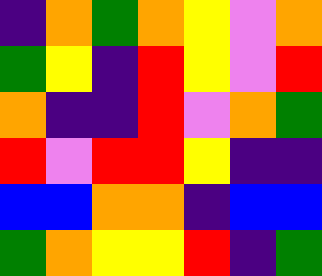[["indigo", "orange", "green", "orange", "yellow", "violet", "orange"], ["green", "yellow", "indigo", "red", "yellow", "violet", "red"], ["orange", "indigo", "indigo", "red", "violet", "orange", "green"], ["red", "violet", "red", "red", "yellow", "indigo", "indigo"], ["blue", "blue", "orange", "orange", "indigo", "blue", "blue"], ["green", "orange", "yellow", "yellow", "red", "indigo", "green"]]